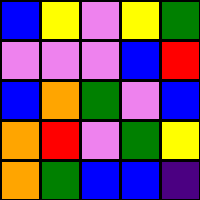[["blue", "yellow", "violet", "yellow", "green"], ["violet", "violet", "violet", "blue", "red"], ["blue", "orange", "green", "violet", "blue"], ["orange", "red", "violet", "green", "yellow"], ["orange", "green", "blue", "blue", "indigo"]]